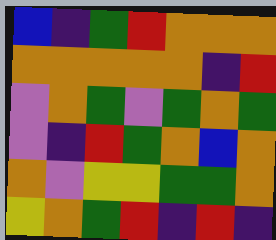[["blue", "indigo", "green", "red", "orange", "orange", "orange"], ["orange", "orange", "orange", "orange", "orange", "indigo", "red"], ["violet", "orange", "green", "violet", "green", "orange", "green"], ["violet", "indigo", "red", "green", "orange", "blue", "orange"], ["orange", "violet", "yellow", "yellow", "green", "green", "orange"], ["yellow", "orange", "green", "red", "indigo", "red", "indigo"]]